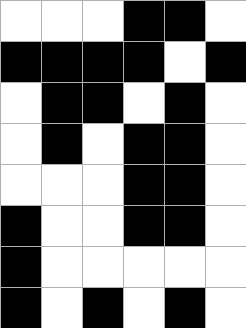[["white", "white", "white", "black", "black", "white"], ["black", "black", "black", "black", "white", "black"], ["white", "black", "black", "white", "black", "white"], ["white", "black", "white", "black", "black", "white"], ["white", "white", "white", "black", "black", "white"], ["black", "white", "white", "black", "black", "white"], ["black", "white", "white", "white", "white", "white"], ["black", "white", "black", "white", "black", "white"]]